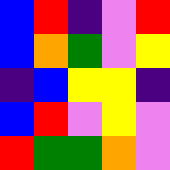[["blue", "red", "indigo", "violet", "red"], ["blue", "orange", "green", "violet", "yellow"], ["indigo", "blue", "yellow", "yellow", "indigo"], ["blue", "red", "violet", "yellow", "violet"], ["red", "green", "green", "orange", "violet"]]